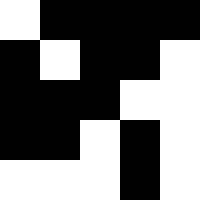[["white", "black", "black", "black", "black"], ["black", "white", "black", "black", "white"], ["black", "black", "black", "white", "white"], ["black", "black", "white", "black", "white"], ["white", "white", "white", "black", "white"]]